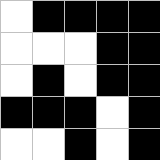[["white", "black", "black", "black", "black"], ["white", "white", "white", "black", "black"], ["white", "black", "white", "black", "black"], ["black", "black", "black", "white", "black"], ["white", "white", "black", "white", "black"]]